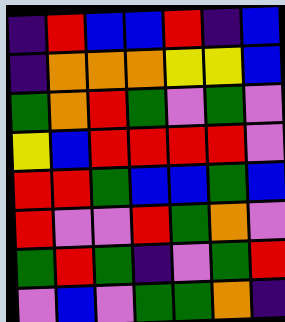[["indigo", "red", "blue", "blue", "red", "indigo", "blue"], ["indigo", "orange", "orange", "orange", "yellow", "yellow", "blue"], ["green", "orange", "red", "green", "violet", "green", "violet"], ["yellow", "blue", "red", "red", "red", "red", "violet"], ["red", "red", "green", "blue", "blue", "green", "blue"], ["red", "violet", "violet", "red", "green", "orange", "violet"], ["green", "red", "green", "indigo", "violet", "green", "red"], ["violet", "blue", "violet", "green", "green", "orange", "indigo"]]